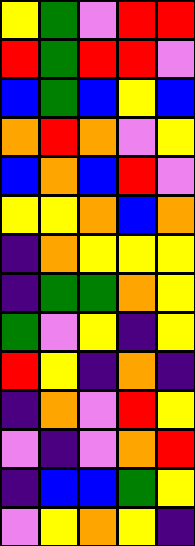[["yellow", "green", "violet", "red", "red"], ["red", "green", "red", "red", "violet"], ["blue", "green", "blue", "yellow", "blue"], ["orange", "red", "orange", "violet", "yellow"], ["blue", "orange", "blue", "red", "violet"], ["yellow", "yellow", "orange", "blue", "orange"], ["indigo", "orange", "yellow", "yellow", "yellow"], ["indigo", "green", "green", "orange", "yellow"], ["green", "violet", "yellow", "indigo", "yellow"], ["red", "yellow", "indigo", "orange", "indigo"], ["indigo", "orange", "violet", "red", "yellow"], ["violet", "indigo", "violet", "orange", "red"], ["indigo", "blue", "blue", "green", "yellow"], ["violet", "yellow", "orange", "yellow", "indigo"]]